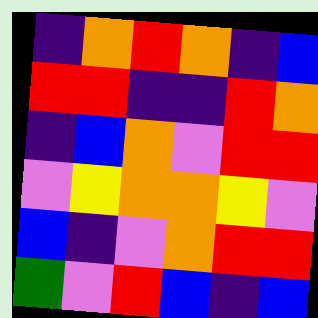[["indigo", "orange", "red", "orange", "indigo", "blue"], ["red", "red", "indigo", "indigo", "red", "orange"], ["indigo", "blue", "orange", "violet", "red", "red"], ["violet", "yellow", "orange", "orange", "yellow", "violet"], ["blue", "indigo", "violet", "orange", "red", "red"], ["green", "violet", "red", "blue", "indigo", "blue"]]